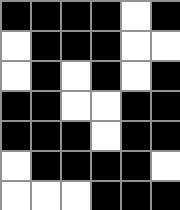[["black", "black", "black", "black", "white", "black"], ["white", "black", "black", "black", "white", "white"], ["white", "black", "white", "black", "white", "black"], ["black", "black", "white", "white", "black", "black"], ["black", "black", "black", "white", "black", "black"], ["white", "black", "black", "black", "black", "white"], ["white", "white", "white", "black", "black", "black"]]